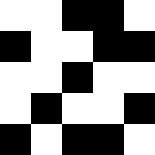[["white", "white", "black", "black", "white"], ["black", "white", "white", "black", "black"], ["white", "white", "black", "white", "white"], ["white", "black", "white", "white", "black"], ["black", "white", "black", "black", "white"]]